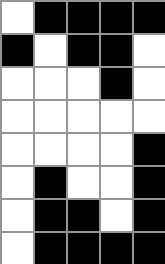[["white", "black", "black", "black", "black"], ["black", "white", "black", "black", "white"], ["white", "white", "white", "black", "white"], ["white", "white", "white", "white", "white"], ["white", "white", "white", "white", "black"], ["white", "black", "white", "white", "black"], ["white", "black", "black", "white", "black"], ["white", "black", "black", "black", "black"]]